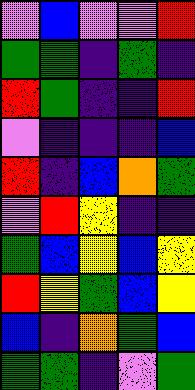[["violet", "blue", "violet", "violet", "red"], ["green", "green", "indigo", "green", "indigo"], ["red", "green", "indigo", "indigo", "red"], ["violet", "indigo", "indigo", "indigo", "blue"], ["red", "indigo", "blue", "orange", "green"], ["violet", "red", "yellow", "indigo", "indigo"], ["green", "blue", "yellow", "blue", "yellow"], ["red", "yellow", "green", "blue", "yellow"], ["blue", "indigo", "orange", "green", "blue"], ["green", "green", "indigo", "violet", "green"]]